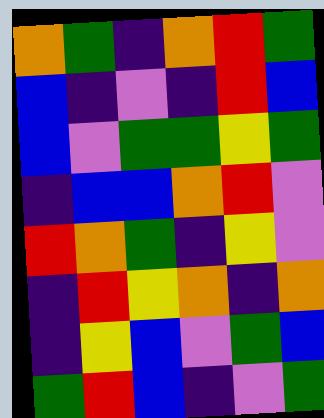[["orange", "green", "indigo", "orange", "red", "green"], ["blue", "indigo", "violet", "indigo", "red", "blue"], ["blue", "violet", "green", "green", "yellow", "green"], ["indigo", "blue", "blue", "orange", "red", "violet"], ["red", "orange", "green", "indigo", "yellow", "violet"], ["indigo", "red", "yellow", "orange", "indigo", "orange"], ["indigo", "yellow", "blue", "violet", "green", "blue"], ["green", "red", "blue", "indigo", "violet", "green"]]